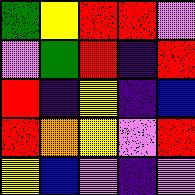[["green", "yellow", "red", "red", "violet"], ["violet", "green", "red", "indigo", "red"], ["red", "indigo", "yellow", "indigo", "blue"], ["red", "orange", "yellow", "violet", "red"], ["yellow", "blue", "violet", "indigo", "violet"]]